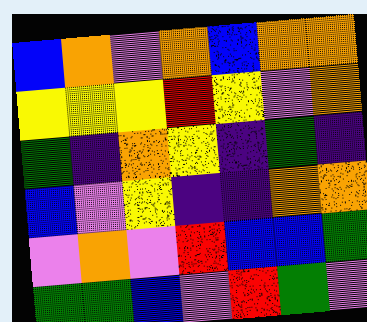[["blue", "orange", "violet", "orange", "blue", "orange", "orange"], ["yellow", "yellow", "yellow", "red", "yellow", "violet", "orange"], ["green", "indigo", "orange", "yellow", "indigo", "green", "indigo"], ["blue", "violet", "yellow", "indigo", "indigo", "orange", "orange"], ["violet", "orange", "violet", "red", "blue", "blue", "green"], ["green", "green", "blue", "violet", "red", "green", "violet"]]